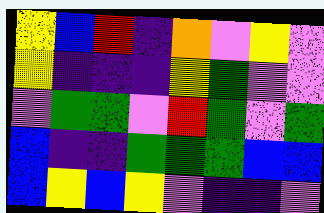[["yellow", "blue", "red", "indigo", "orange", "violet", "yellow", "violet"], ["yellow", "indigo", "indigo", "indigo", "yellow", "green", "violet", "violet"], ["violet", "green", "green", "violet", "red", "green", "violet", "green"], ["blue", "indigo", "indigo", "green", "green", "green", "blue", "blue"], ["blue", "yellow", "blue", "yellow", "violet", "indigo", "indigo", "violet"]]